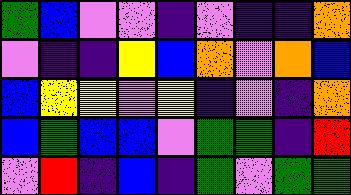[["green", "blue", "violet", "violet", "indigo", "violet", "indigo", "indigo", "orange"], ["violet", "indigo", "indigo", "yellow", "blue", "orange", "violet", "orange", "blue"], ["blue", "yellow", "yellow", "violet", "yellow", "indigo", "violet", "indigo", "orange"], ["blue", "green", "blue", "blue", "violet", "green", "green", "indigo", "red"], ["violet", "red", "indigo", "blue", "indigo", "green", "violet", "green", "green"]]